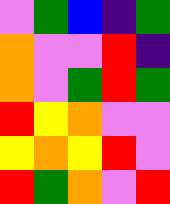[["violet", "green", "blue", "indigo", "green"], ["orange", "violet", "violet", "red", "indigo"], ["orange", "violet", "green", "red", "green"], ["red", "yellow", "orange", "violet", "violet"], ["yellow", "orange", "yellow", "red", "violet"], ["red", "green", "orange", "violet", "red"]]